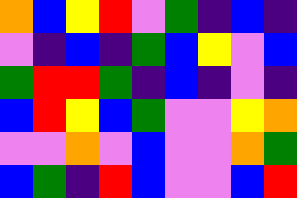[["orange", "blue", "yellow", "red", "violet", "green", "indigo", "blue", "indigo"], ["violet", "indigo", "blue", "indigo", "green", "blue", "yellow", "violet", "blue"], ["green", "red", "red", "green", "indigo", "blue", "indigo", "violet", "indigo"], ["blue", "red", "yellow", "blue", "green", "violet", "violet", "yellow", "orange"], ["violet", "violet", "orange", "violet", "blue", "violet", "violet", "orange", "green"], ["blue", "green", "indigo", "red", "blue", "violet", "violet", "blue", "red"]]